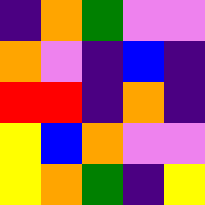[["indigo", "orange", "green", "violet", "violet"], ["orange", "violet", "indigo", "blue", "indigo"], ["red", "red", "indigo", "orange", "indigo"], ["yellow", "blue", "orange", "violet", "violet"], ["yellow", "orange", "green", "indigo", "yellow"]]